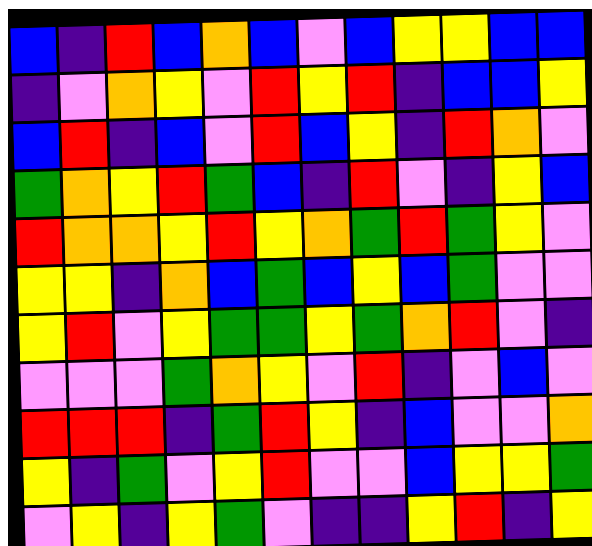[["blue", "indigo", "red", "blue", "orange", "blue", "violet", "blue", "yellow", "yellow", "blue", "blue"], ["indigo", "violet", "orange", "yellow", "violet", "red", "yellow", "red", "indigo", "blue", "blue", "yellow"], ["blue", "red", "indigo", "blue", "violet", "red", "blue", "yellow", "indigo", "red", "orange", "violet"], ["green", "orange", "yellow", "red", "green", "blue", "indigo", "red", "violet", "indigo", "yellow", "blue"], ["red", "orange", "orange", "yellow", "red", "yellow", "orange", "green", "red", "green", "yellow", "violet"], ["yellow", "yellow", "indigo", "orange", "blue", "green", "blue", "yellow", "blue", "green", "violet", "violet"], ["yellow", "red", "violet", "yellow", "green", "green", "yellow", "green", "orange", "red", "violet", "indigo"], ["violet", "violet", "violet", "green", "orange", "yellow", "violet", "red", "indigo", "violet", "blue", "violet"], ["red", "red", "red", "indigo", "green", "red", "yellow", "indigo", "blue", "violet", "violet", "orange"], ["yellow", "indigo", "green", "violet", "yellow", "red", "violet", "violet", "blue", "yellow", "yellow", "green"], ["violet", "yellow", "indigo", "yellow", "green", "violet", "indigo", "indigo", "yellow", "red", "indigo", "yellow"]]